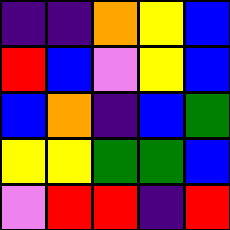[["indigo", "indigo", "orange", "yellow", "blue"], ["red", "blue", "violet", "yellow", "blue"], ["blue", "orange", "indigo", "blue", "green"], ["yellow", "yellow", "green", "green", "blue"], ["violet", "red", "red", "indigo", "red"]]